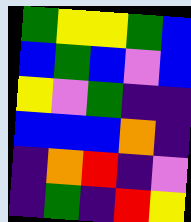[["green", "yellow", "yellow", "green", "blue"], ["blue", "green", "blue", "violet", "blue"], ["yellow", "violet", "green", "indigo", "indigo"], ["blue", "blue", "blue", "orange", "indigo"], ["indigo", "orange", "red", "indigo", "violet"], ["indigo", "green", "indigo", "red", "yellow"]]